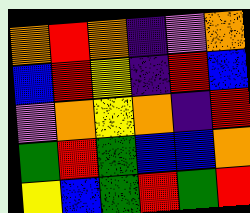[["orange", "red", "orange", "indigo", "violet", "orange"], ["blue", "red", "yellow", "indigo", "red", "blue"], ["violet", "orange", "yellow", "orange", "indigo", "red"], ["green", "red", "green", "blue", "blue", "orange"], ["yellow", "blue", "green", "red", "green", "red"]]